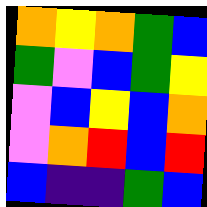[["orange", "yellow", "orange", "green", "blue"], ["green", "violet", "blue", "green", "yellow"], ["violet", "blue", "yellow", "blue", "orange"], ["violet", "orange", "red", "blue", "red"], ["blue", "indigo", "indigo", "green", "blue"]]